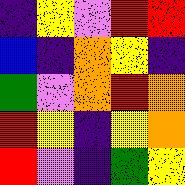[["indigo", "yellow", "violet", "red", "red"], ["blue", "indigo", "orange", "yellow", "indigo"], ["green", "violet", "orange", "red", "orange"], ["red", "yellow", "indigo", "yellow", "orange"], ["red", "violet", "indigo", "green", "yellow"]]